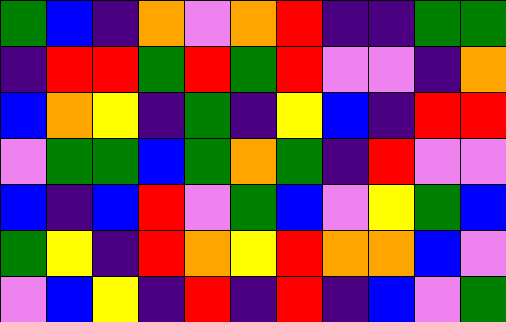[["green", "blue", "indigo", "orange", "violet", "orange", "red", "indigo", "indigo", "green", "green"], ["indigo", "red", "red", "green", "red", "green", "red", "violet", "violet", "indigo", "orange"], ["blue", "orange", "yellow", "indigo", "green", "indigo", "yellow", "blue", "indigo", "red", "red"], ["violet", "green", "green", "blue", "green", "orange", "green", "indigo", "red", "violet", "violet"], ["blue", "indigo", "blue", "red", "violet", "green", "blue", "violet", "yellow", "green", "blue"], ["green", "yellow", "indigo", "red", "orange", "yellow", "red", "orange", "orange", "blue", "violet"], ["violet", "blue", "yellow", "indigo", "red", "indigo", "red", "indigo", "blue", "violet", "green"]]